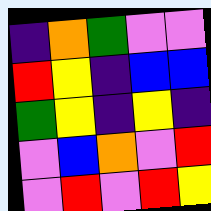[["indigo", "orange", "green", "violet", "violet"], ["red", "yellow", "indigo", "blue", "blue"], ["green", "yellow", "indigo", "yellow", "indigo"], ["violet", "blue", "orange", "violet", "red"], ["violet", "red", "violet", "red", "yellow"]]